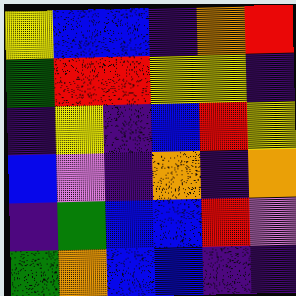[["yellow", "blue", "blue", "indigo", "orange", "red"], ["green", "red", "red", "yellow", "yellow", "indigo"], ["indigo", "yellow", "indigo", "blue", "red", "yellow"], ["blue", "violet", "indigo", "orange", "indigo", "orange"], ["indigo", "green", "blue", "blue", "red", "violet"], ["green", "orange", "blue", "blue", "indigo", "indigo"]]